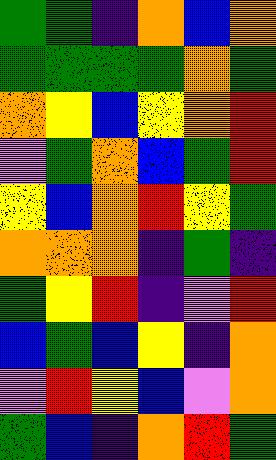[["green", "green", "indigo", "orange", "blue", "orange"], ["green", "green", "green", "green", "orange", "green"], ["orange", "yellow", "blue", "yellow", "orange", "red"], ["violet", "green", "orange", "blue", "green", "red"], ["yellow", "blue", "orange", "red", "yellow", "green"], ["orange", "orange", "orange", "indigo", "green", "indigo"], ["green", "yellow", "red", "indigo", "violet", "red"], ["blue", "green", "blue", "yellow", "indigo", "orange"], ["violet", "red", "yellow", "blue", "violet", "orange"], ["green", "blue", "indigo", "orange", "red", "green"]]